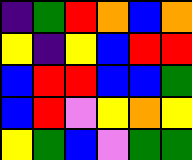[["indigo", "green", "red", "orange", "blue", "orange"], ["yellow", "indigo", "yellow", "blue", "red", "red"], ["blue", "red", "red", "blue", "blue", "green"], ["blue", "red", "violet", "yellow", "orange", "yellow"], ["yellow", "green", "blue", "violet", "green", "green"]]